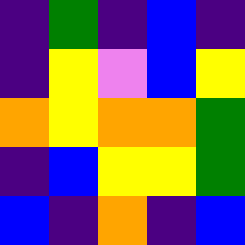[["indigo", "green", "indigo", "blue", "indigo"], ["indigo", "yellow", "violet", "blue", "yellow"], ["orange", "yellow", "orange", "orange", "green"], ["indigo", "blue", "yellow", "yellow", "green"], ["blue", "indigo", "orange", "indigo", "blue"]]